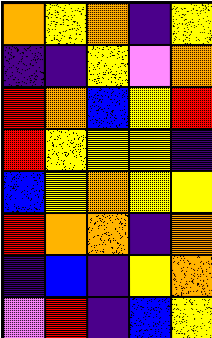[["orange", "yellow", "orange", "indigo", "yellow"], ["indigo", "indigo", "yellow", "violet", "orange"], ["red", "orange", "blue", "yellow", "red"], ["red", "yellow", "yellow", "yellow", "indigo"], ["blue", "yellow", "orange", "yellow", "yellow"], ["red", "orange", "orange", "indigo", "orange"], ["indigo", "blue", "indigo", "yellow", "orange"], ["violet", "red", "indigo", "blue", "yellow"]]